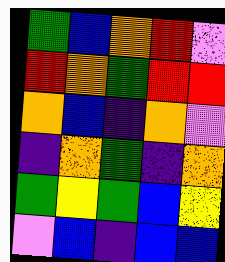[["green", "blue", "orange", "red", "violet"], ["red", "orange", "green", "red", "red"], ["orange", "blue", "indigo", "orange", "violet"], ["indigo", "orange", "green", "indigo", "orange"], ["green", "yellow", "green", "blue", "yellow"], ["violet", "blue", "indigo", "blue", "blue"]]